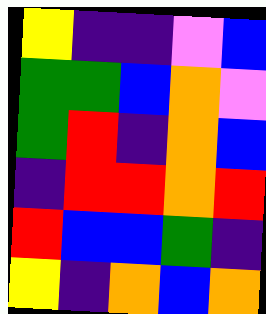[["yellow", "indigo", "indigo", "violet", "blue"], ["green", "green", "blue", "orange", "violet"], ["green", "red", "indigo", "orange", "blue"], ["indigo", "red", "red", "orange", "red"], ["red", "blue", "blue", "green", "indigo"], ["yellow", "indigo", "orange", "blue", "orange"]]